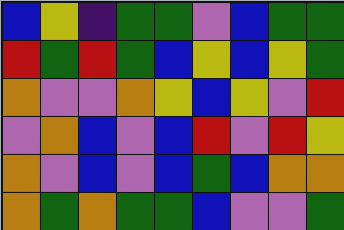[["blue", "yellow", "indigo", "green", "green", "violet", "blue", "green", "green"], ["red", "green", "red", "green", "blue", "yellow", "blue", "yellow", "green"], ["orange", "violet", "violet", "orange", "yellow", "blue", "yellow", "violet", "red"], ["violet", "orange", "blue", "violet", "blue", "red", "violet", "red", "yellow"], ["orange", "violet", "blue", "violet", "blue", "green", "blue", "orange", "orange"], ["orange", "green", "orange", "green", "green", "blue", "violet", "violet", "green"]]